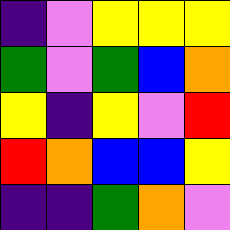[["indigo", "violet", "yellow", "yellow", "yellow"], ["green", "violet", "green", "blue", "orange"], ["yellow", "indigo", "yellow", "violet", "red"], ["red", "orange", "blue", "blue", "yellow"], ["indigo", "indigo", "green", "orange", "violet"]]